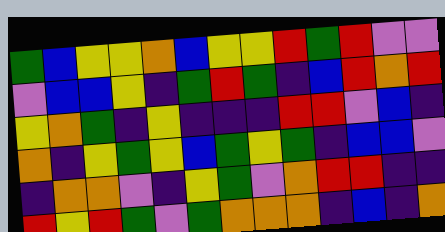[["green", "blue", "yellow", "yellow", "orange", "blue", "yellow", "yellow", "red", "green", "red", "violet", "violet"], ["violet", "blue", "blue", "yellow", "indigo", "green", "red", "green", "indigo", "blue", "red", "orange", "red"], ["yellow", "orange", "green", "indigo", "yellow", "indigo", "indigo", "indigo", "red", "red", "violet", "blue", "indigo"], ["orange", "indigo", "yellow", "green", "yellow", "blue", "green", "yellow", "green", "indigo", "blue", "blue", "violet"], ["indigo", "orange", "orange", "violet", "indigo", "yellow", "green", "violet", "orange", "red", "red", "indigo", "indigo"], ["red", "yellow", "red", "green", "violet", "green", "orange", "orange", "orange", "indigo", "blue", "indigo", "orange"]]